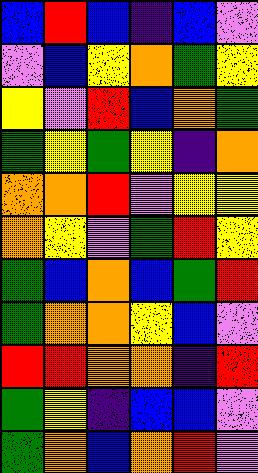[["blue", "red", "blue", "indigo", "blue", "violet"], ["violet", "blue", "yellow", "orange", "green", "yellow"], ["yellow", "violet", "red", "blue", "orange", "green"], ["green", "yellow", "green", "yellow", "indigo", "orange"], ["orange", "orange", "red", "violet", "yellow", "yellow"], ["orange", "yellow", "violet", "green", "red", "yellow"], ["green", "blue", "orange", "blue", "green", "red"], ["green", "orange", "orange", "yellow", "blue", "violet"], ["red", "red", "orange", "orange", "indigo", "red"], ["green", "yellow", "indigo", "blue", "blue", "violet"], ["green", "orange", "blue", "orange", "red", "violet"]]